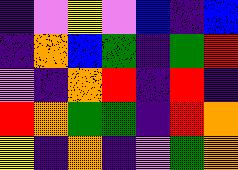[["indigo", "violet", "yellow", "violet", "blue", "indigo", "blue"], ["indigo", "orange", "blue", "green", "indigo", "green", "red"], ["violet", "indigo", "orange", "red", "indigo", "red", "indigo"], ["red", "orange", "green", "green", "indigo", "red", "orange"], ["yellow", "indigo", "orange", "indigo", "violet", "green", "orange"]]